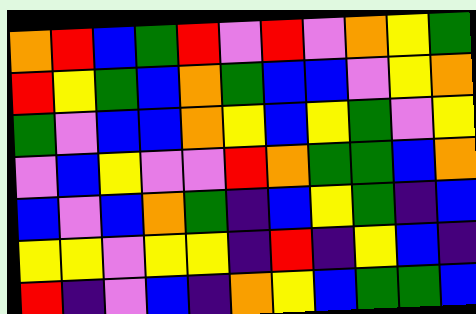[["orange", "red", "blue", "green", "red", "violet", "red", "violet", "orange", "yellow", "green"], ["red", "yellow", "green", "blue", "orange", "green", "blue", "blue", "violet", "yellow", "orange"], ["green", "violet", "blue", "blue", "orange", "yellow", "blue", "yellow", "green", "violet", "yellow"], ["violet", "blue", "yellow", "violet", "violet", "red", "orange", "green", "green", "blue", "orange"], ["blue", "violet", "blue", "orange", "green", "indigo", "blue", "yellow", "green", "indigo", "blue"], ["yellow", "yellow", "violet", "yellow", "yellow", "indigo", "red", "indigo", "yellow", "blue", "indigo"], ["red", "indigo", "violet", "blue", "indigo", "orange", "yellow", "blue", "green", "green", "blue"]]